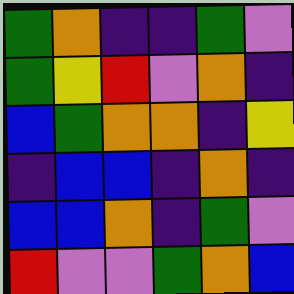[["green", "orange", "indigo", "indigo", "green", "violet"], ["green", "yellow", "red", "violet", "orange", "indigo"], ["blue", "green", "orange", "orange", "indigo", "yellow"], ["indigo", "blue", "blue", "indigo", "orange", "indigo"], ["blue", "blue", "orange", "indigo", "green", "violet"], ["red", "violet", "violet", "green", "orange", "blue"]]